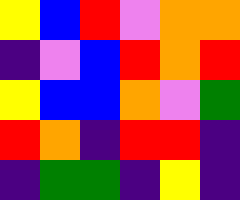[["yellow", "blue", "red", "violet", "orange", "orange"], ["indigo", "violet", "blue", "red", "orange", "red"], ["yellow", "blue", "blue", "orange", "violet", "green"], ["red", "orange", "indigo", "red", "red", "indigo"], ["indigo", "green", "green", "indigo", "yellow", "indigo"]]